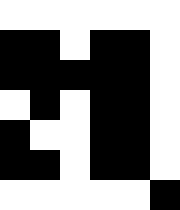[["white", "white", "white", "white", "white", "white"], ["black", "black", "white", "black", "black", "white"], ["black", "black", "black", "black", "black", "white"], ["white", "black", "white", "black", "black", "white"], ["black", "white", "white", "black", "black", "white"], ["black", "black", "white", "black", "black", "white"], ["white", "white", "white", "white", "white", "black"]]